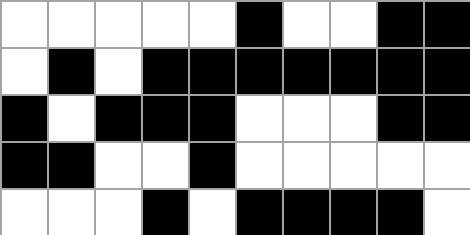[["white", "white", "white", "white", "white", "black", "white", "white", "black", "black"], ["white", "black", "white", "black", "black", "black", "black", "black", "black", "black"], ["black", "white", "black", "black", "black", "white", "white", "white", "black", "black"], ["black", "black", "white", "white", "black", "white", "white", "white", "white", "white"], ["white", "white", "white", "black", "white", "black", "black", "black", "black", "white"]]